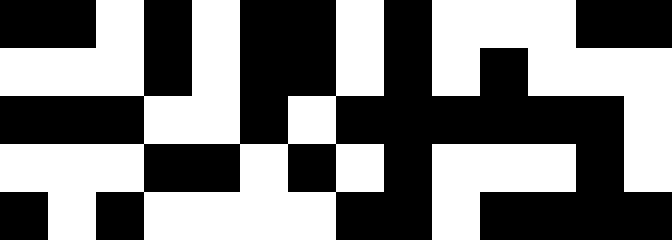[["black", "black", "white", "black", "white", "black", "black", "white", "black", "white", "white", "white", "black", "black"], ["white", "white", "white", "black", "white", "black", "black", "white", "black", "white", "black", "white", "white", "white"], ["black", "black", "black", "white", "white", "black", "white", "black", "black", "black", "black", "black", "black", "white"], ["white", "white", "white", "black", "black", "white", "black", "white", "black", "white", "white", "white", "black", "white"], ["black", "white", "black", "white", "white", "white", "white", "black", "black", "white", "black", "black", "black", "black"]]